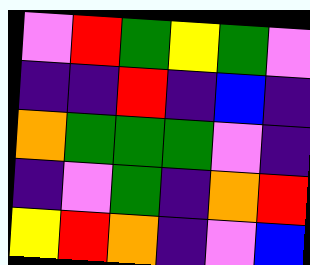[["violet", "red", "green", "yellow", "green", "violet"], ["indigo", "indigo", "red", "indigo", "blue", "indigo"], ["orange", "green", "green", "green", "violet", "indigo"], ["indigo", "violet", "green", "indigo", "orange", "red"], ["yellow", "red", "orange", "indigo", "violet", "blue"]]